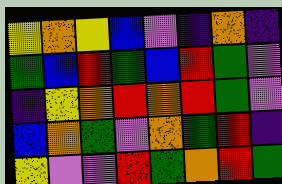[["yellow", "orange", "yellow", "blue", "violet", "indigo", "orange", "indigo"], ["green", "blue", "red", "green", "blue", "red", "green", "violet"], ["indigo", "yellow", "orange", "red", "orange", "red", "green", "violet"], ["blue", "orange", "green", "violet", "orange", "green", "red", "indigo"], ["yellow", "violet", "violet", "red", "green", "orange", "red", "green"]]